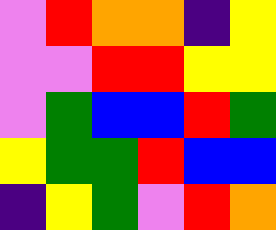[["violet", "red", "orange", "orange", "indigo", "yellow"], ["violet", "violet", "red", "red", "yellow", "yellow"], ["violet", "green", "blue", "blue", "red", "green"], ["yellow", "green", "green", "red", "blue", "blue"], ["indigo", "yellow", "green", "violet", "red", "orange"]]